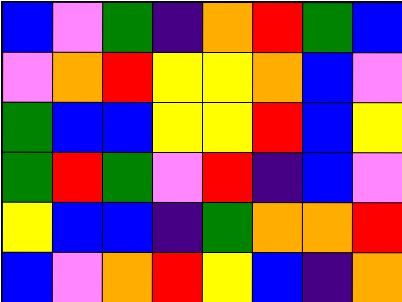[["blue", "violet", "green", "indigo", "orange", "red", "green", "blue"], ["violet", "orange", "red", "yellow", "yellow", "orange", "blue", "violet"], ["green", "blue", "blue", "yellow", "yellow", "red", "blue", "yellow"], ["green", "red", "green", "violet", "red", "indigo", "blue", "violet"], ["yellow", "blue", "blue", "indigo", "green", "orange", "orange", "red"], ["blue", "violet", "orange", "red", "yellow", "blue", "indigo", "orange"]]